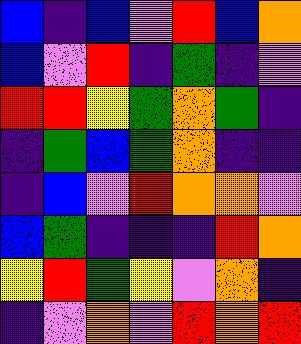[["blue", "indigo", "blue", "violet", "red", "blue", "orange"], ["blue", "violet", "red", "indigo", "green", "indigo", "violet"], ["red", "red", "yellow", "green", "orange", "green", "indigo"], ["indigo", "green", "blue", "green", "orange", "indigo", "indigo"], ["indigo", "blue", "violet", "red", "orange", "orange", "violet"], ["blue", "green", "indigo", "indigo", "indigo", "red", "orange"], ["yellow", "red", "green", "yellow", "violet", "orange", "indigo"], ["indigo", "violet", "orange", "violet", "red", "orange", "red"]]